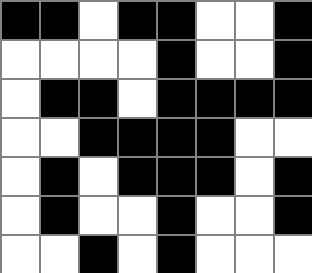[["black", "black", "white", "black", "black", "white", "white", "black"], ["white", "white", "white", "white", "black", "white", "white", "black"], ["white", "black", "black", "white", "black", "black", "black", "black"], ["white", "white", "black", "black", "black", "black", "white", "white"], ["white", "black", "white", "black", "black", "black", "white", "black"], ["white", "black", "white", "white", "black", "white", "white", "black"], ["white", "white", "black", "white", "black", "white", "white", "white"]]